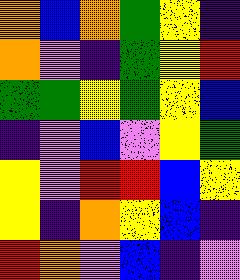[["orange", "blue", "orange", "green", "yellow", "indigo"], ["orange", "violet", "indigo", "green", "yellow", "red"], ["green", "green", "yellow", "green", "yellow", "blue"], ["indigo", "violet", "blue", "violet", "yellow", "green"], ["yellow", "violet", "red", "red", "blue", "yellow"], ["yellow", "indigo", "orange", "yellow", "blue", "indigo"], ["red", "orange", "violet", "blue", "indigo", "violet"]]